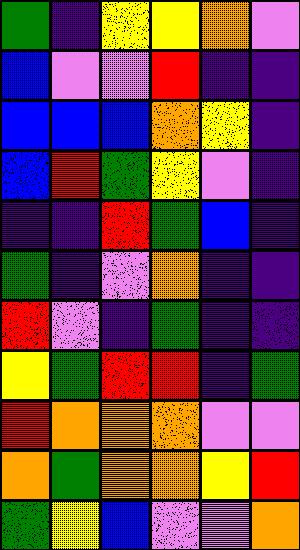[["green", "indigo", "yellow", "yellow", "orange", "violet"], ["blue", "violet", "violet", "red", "indigo", "indigo"], ["blue", "blue", "blue", "orange", "yellow", "indigo"], ["blue", "red", "green", "yellow", "violet", "indigo"], ["indigo", "indigo", "red", "green", "blue", "indigo"], ["green", "indigo", "violet", "orange", "indigo", "indigo"], ["red", "violet", "indigo", "green", "indigo", "indigo"], ["yellow", "green", "red", "red", "indigo", "green"], ["red", "orange", "orange", "orange", "violet", "violet"], ["orange", "green", "orange", "orange", "yellow", "red"], ["green", "yellow", "blue", "violet", "violet", "orange"]]